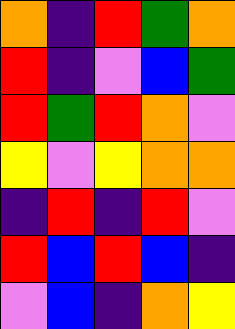[["orange", "indigo", "red", "green", "orange"], ["red", "indigo", "violet", "blue", "green"], ["red", "green", "red", "orange", "violet"], ["yellow", "violet", "yellow", "orange", "orange"], ["indigo", "red", "indigo", "red", "violet"], ["red", "blue", "red", "blue", "indigo"], ["violet", "blue", "indigo", "orange", "yellow"]]